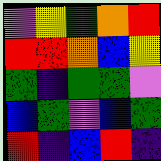[["violet", "yellow", "green", "orange", "red"], ["red", "red", "orange", "blue", "yellow"], ["green", "indigo", "green", "green", "violet"], ["blue", "green", "violet", "blue", "green"], ["red", "indigo", "blue", "red", "indigo"]]